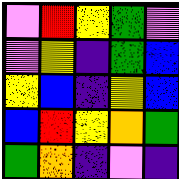[["violet", "red", "yellow", "green", "violet"], ["violet", "yellow", "indigo", "green", "blue"], ["yellow", "blue", "indigo", "yellow", "blue"], ["blue", "red", "yellow", "orange", "green"], ["green", "orange", "indigo", "violet", "indigo"]]